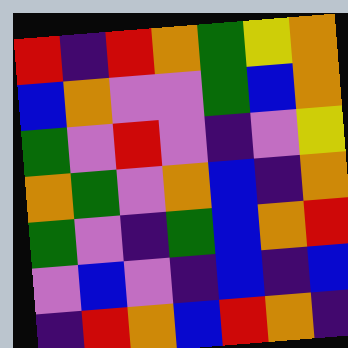[["red", "indigo", "red", "orange", "green", "yellow", "orange"], ["blue", "orange", "violet", "violet", "green", "blue", "orange"], ["green", "violet", "red", "violet", "indigo", "violet", "yellow"], ["orange", "green", "violet", "orange", "blue", "indigo", "orange"], ["green", "violet", "indigo", "green", "blue", "orange", "red"], ["violet", "blue", "violet", "indigo", "blue", "indigo", "blue"], ["indigo", "red", "orange", "blue", "red", "orange", "indigo"]]